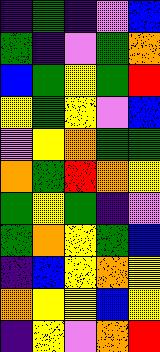[["indigo", "green", "indigo", "violet", "blue"], ["green", "indigo", "violet", "green", "orange"], ["blue", "green", "yellow", "green", "red"], ["yellow", "green", "yellow", "violet", "blue"], ["violet", "yellow", "orange", "green", "green"], ["orange", "green", "red", "orange", "yellow"], ["green", "yellow", "green", "indigo", "violet"], ["green", "orange", "yellow", "green", "blue"], ["indigo", "blue", "yellow", "orange", "yellow"], ["orange", "yellow", "yellow", "blue", "yellow"], ["indigo", "yellow", "violet", "orange", "red"]]